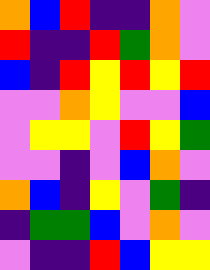[["orange", "blue", "red", "indigo", "indigo", "orange", "violet"], ["red", "indigo", "indigo", "red", "green", "orange", "violet"], ["blue", "indigo", "red", "yellow", "red", "yellow", "red"], ["violet", "violet", "orange", "yellow", "violet", "violet", "blue"], ["violet", "yellow", "yellow", "violet", "red", "yellow", "green"], ["violet", "violet", "indigo", "violet", "blue", "orange", "violet"], ["orange", "blue", "indigo", "yellow", "violet", "green", "indigo"], ["indigo", "green", "green", "blue", "violet", "orange", "violet"], ["violet", "indigo", "indigo", "red", "blue", "yellow", "yellow"]]